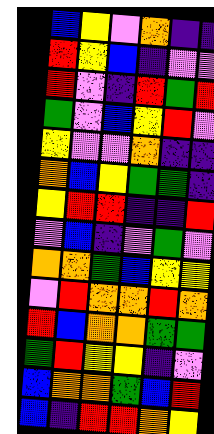[["blue", "yellow", "violet", "orange", "indigo", "indigo"], ["red", "yellow", "blue", "indigo", "violet", "violet"], ["red", "violet", "indigo", "red", "green", "red"], ["green", "violet", "blue", "yellow", "red", "violet"], ["yellow", "violet", "violet", "orange", "indigo", "indigo"], ["orange", "blue", "yellow", "green", "green", "indigo"], ["yellow", "red", "red", "indigo", "indigo", "red"], ["violet", "blue", "indigo", "violet", "green", "violet"], ["orange", "orange", "green", "blue", "yellow", "yellow"], ["violet", "red", "orange", "orange", "red", "orange"], ["red", "blue", "orange", "orange", "green", "green"], ["green", "red", "yellow", "yellow", "indigo", "violet"], ["blue", "orange", "orange", "green", "blue", "red"], ["blue", "indigo", "red", "red", "orange", "yellow"]]